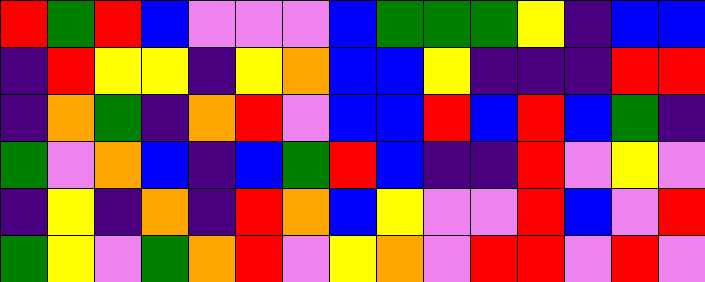[["red", "green", "red", "blue", "violet", "violet", "violet", "blue", "green", "green", "green", "yellow", "indigo", "blue", "blue"], ["indigo", "red", "yellow", "yellow", "indigo", "yellow", "orange", "blue", "blue", "yellow", "indigo", "indigo", "indigo", "red", "red"], ["indigo", "orange", "green", "indigo", "orange", "red", "violet", "blue", "blue", "red", "blue", "red", "blue", "green", "indigo"], ["green", "violet", "orange", "blue", "indigo", "blue", "green", "red", "blue", "indigo", "indigo", "red", "violet", "yellow", "violet"], ["indigo", "yellow", "indigo", "orange", "indigo", "red", "orange", "blue", "yellow", "violet", "violet", "red", "blue", "violet", "red"], ["green", "yellow", "violet", "green", "orange", "red", "violet", "yellow", "orange", "violet", "red", "red", "violet", "red", "violet"]]